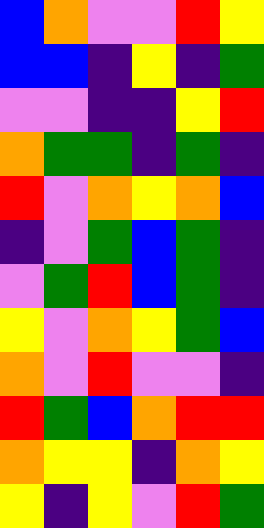[["blue", "orange", "violet", "violet", "red", "yellow"], ["blue", "blue", "indigo", "yellow", "indigo", "green"], ["violet", "violet", "indigo", "indigo", "yellow", "red"], ["orange", "green", "green", "indigo", "green", "indigo"], ["red", "violet", "orange", "yellow", "orange", "blue"], ["indigo", "violet", "green", "blue", "green", "indigo"], ["violet", "green", "red", "blue", "green", "indigo"], ["yellow", "violet", "orange", "yellow", "green", "blue"], ["orange", "violet", "red", "violet", "violet", "indigo"], ["red", "green", "blue", "orange", "red", "red"], ["orange", "yellow", "yellow", "indigo", "orange", "yellow"], ["yellow", "indigo", "yellow", "violet", "red", "green"]]